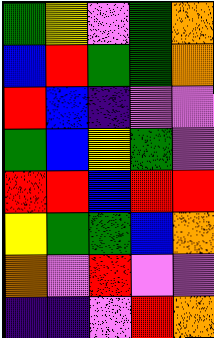[["green", "yellow", "violet", "green", "orange"], ["blue", "red", "green", "green", "orange"], ["red", "blue", "indigo", "violet", "violet"], ["green", "blue", "yellow", "green", "violet"], ["red", "red", "blue", "red", "red"], ["yellow", "green", "green", "blue", "orange"], ["orange", "violet", "red", "violet", "violet"], ["indigo", "indigo", "violet", "red", "orange"]]